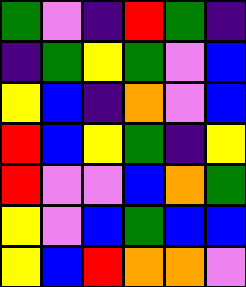[["green", "violet", "indigo", "red", "green", "indigo"], ["indigo", "green", "yellow", "green", "violet", "blue"], ["yellow", "blue", "indigo", "orange", "violet", "blue"], ["red", "blue", "yellow", "green", "indigo", "yellow"], ["red", "violet", "violet", "blue", "orange", "green"], ["yellow", "violet", "blue", "green", "blue", "blue"], ["yellow", "blue", "red", "orange", "orange", "violet"]]